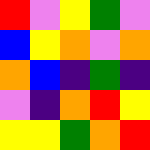[["red", "violet", "yellow", "green", "violet"], ["blue", "yellow", "orange", "violet", "orange"], ["orange", "blue", "indigo", "green", "indigo"], ["violet", "indigo", "orange", "red", "yellow"], ["yellow", "yellow", "green", "orange", "red"]]